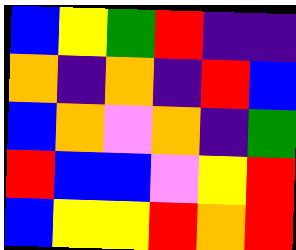[["blue", "yellow", "green", "red", "indigo", "indigo"], ["orange", "indigo", "orange", "indigo", "red", "blue"], ["blue", "orange", "violet", "orange", "indigo", "green"], ["red", "blue", "blue", "violet", "yellow", "red"], ["blue", "yellow", "yellow", "red", "orange", "red"]]